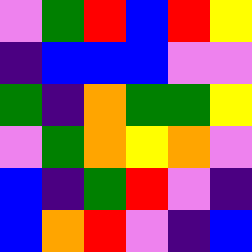[["violet", "green", "red", "blue", "red", "yellow"], ["indigo", "blue", "blue", "blue", "violet", "violet"], ["green", "indigo", "orange", "green", "green", "yellow"], ["violet", "green", "orange", "yellow", "orange", "violet"], ["blue", "indigo", "green", "red", "violet", "indigo"], ["blue", "orange", "red", "violet", "indigo", "blue"]]